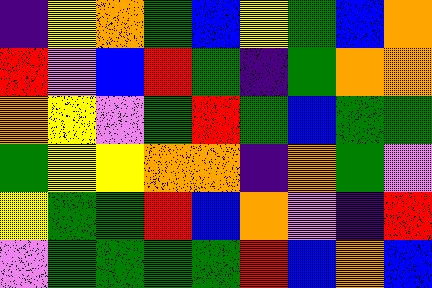[["indigo", "yellow", "orange", "green", "blue", "yellow", "green", "blue", "orange"], ["red", "violet", "blue", "red", "green", "indigo", "green", "orange", "orange"], ["orange", "yellow", "violet", "green", "red", "green", "blue", "green", "green"], ["green", "yellow", "yellow", "orange", "orange", "indigo", "orange", "green", "violet"], ["yellow", "green", "green", "red", "blue", "orange", "violet", "indigo", "red"], ["violet", "green", "green", "green", "green", "red", "blue", "orange", "blue"]]